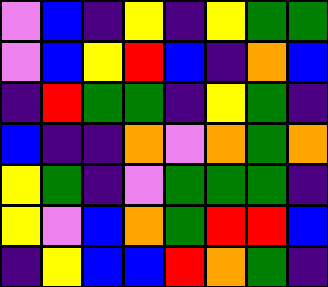[["violet", "blue", "indigo", "yellow", "indigo", "yellow", "green", "green"], ["violet", "blue", "yellow", "red", "blue", "indigo", "orange", "blue"], ["indigo", "red", "green", "green", "indigo", "yellow", "green", "indigo"], ["blue", "indigo", "indigo", "orange", "violet", "orange", "green", "orange"], ["yellow", "green", "indigo", "violet", "green", "green", "green", "indigo"], ["yellow", "violet", "blue", "orange", "green", "red", "red", "blue"], ["indigo", "yellow", "blue", "blue", "red", "orange", "green", "indigo"]]